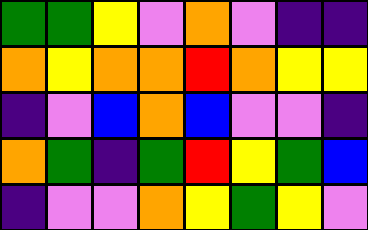[["green", "green", "yellow", "violet", "orange", "violet", "indigo", "indigo"], ["orange", "yellow", "orange", "orange", "red", "orange", "yellow", "yellow"], ["indigo", "violet", "blue", "orange", "blue", "violet", "violet", "indigo"], ["orange", "green", "indigo", "green", "red", "yellow", "green", "blue"], ["indigo", "violet", "violet", "orange", "yellow", "green", "yellow", "violet"]]